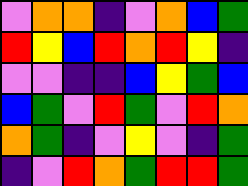[["violet", "orange", "orange", "indigo", "violet", "orange", "blue", "green"], ["red", "yellow", "blue", "red", "orange", "red", "yellow", "indigo"], ["violet", "violet", "indigo", "indigo", "blue", "yellow", "green", "blue"], ["blue", "green", "violet", "red", "green", "violet", "red", "orange"], ["orange", "green", "indigo", "violet", "yellow", "violet", "indigo", "green"], ["indigo", "violet", "red", "orange", "green", "red", "red", "green"]]